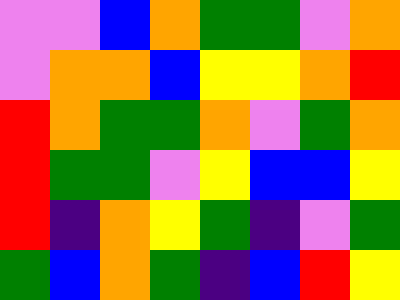[["violet", "violet", "blue", "orange", "green", "green", "violet", "orange"], ["violet", "orange", "orange", "blue", "yellow", "yellow", "orange", "red"], ["red", "orange", "green", "green", "orange", "violet", "green", "orange"], ["red", "green", "green", "violet", "yellow", "blue", "blue", "yellow"], ["red", "indigo", "orange", "yellow", "green", "indigo", "violet", "green"], ["green", "blue", "orange", "green", "indigo", "blue", "red", "yellow"]]